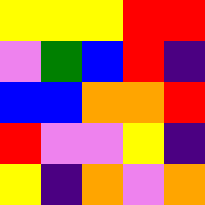[["yellow", "yellow", "yellow", "red", "red"], ["violet", "green", "blue", "red", "indigo"], ["blue", "blue", "orange", "orange", "red"], ["red", "violet", "violet", "yellow", "indigo"], ["yellow", "indigo", "orange", "violet", "orange"]]